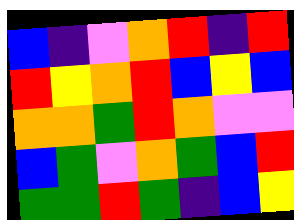[["blue", "indigo", "violet", "orange", "red", "indigo", "red"], ["red", "yellow", "orange", "red", "blue", "yellow", "blue"], ["orange", "orange", "green", "red", "orange", "violet", "violet"], ["blue", "green", "violet", "orange", "green", "blue", "red"], ["green", "green", "red", "green", "indigo", "blue", "yellow"]]